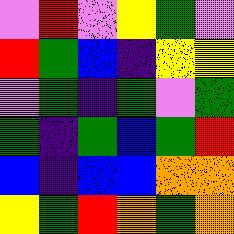[["violet", "red", "violet", "yellow", "green", "violet"], ["red", "green", "blue", "indigo", "yellow", "yellow"], ["violet", "green", "indigo", "green", "violet", "green"], ["green", "indigo", "green", "blue", "green", "red"], ["blue", "indigo", "blue", "blue", "orange", "orange"], ["yellow", "green", "red", "orange", "green", "orange"]]